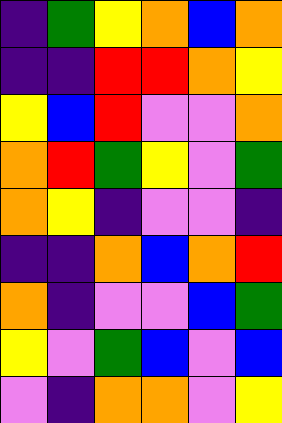[["indigo", "green", "yellow", "orange", "blue", "orange"], ["indigo", "indigo", "red", "red", "orange", "yellow"], ["yellow", "blue", "red", "violet", "violet", "orange"], ["orange", "red", "green", "yellow", "violet", "green"], ["orange", "yellow", "indigo", "violet", "violet", "indigo"], ["indigo", "indigo", "orange", "blue", "orange", "red"], ["orange", "indigo", "violet", "violet", "blue", "green"], ["yellow", "violet", "green", "blue", "violet", "blue"], ["violet", "indigo", "orange", "orange", "violet", "yellow"]]